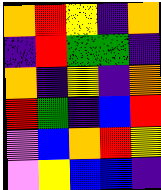[["orange", "red", "yellow", "indigo", "orange"], ["indigo", "red", "green", "green", "indigo"], ["orange", "indigo", "yellow", "indigo", "orange"], ["red", "green", "indigo", "blue", "red"], ["violet", "blue", "orange", "red", "yellow"], ["violet", "yellow", "blue", "blue", "indigo"]]